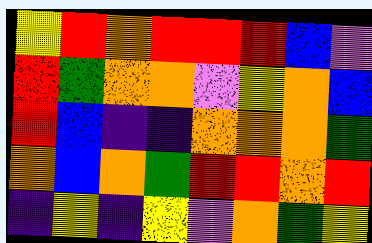[["yellow", "red", "orange", "red", "red", "red", "blue", "violet"], ["red", "green", "orange", "orange", "violet", "yellow", "orange", "blue"], ["red", "blue", "indigo", "indigo", "orange", "orange", "orange", "green"], ["orange", "blue", "orange", "green", "red", "red", "orange", "red"], ["indigo", "yellow", "indigo", "yellow", "violet", "orange", "green", "yellow"]]